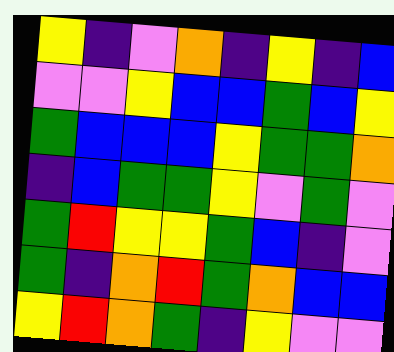[["yellow", "indigo", "violet", "orange", "indigo", "yellow", "indigo", "blue"], ["violet", "violet", "yellow", "blue", "blue", "green", "blue", "yellow"], ["green", "blue", "blue", "blue", "yellow", "green", "green", "orange"], ["indigo", "blue", "green", "green", "yellow", "violet", "green", "violet"], ["green", "red", "yellow", "yellow", "green", "blue", "indigo", "violet"], ["green", "indigo", "orange", "red", "green", "orange", "blue", "blue"], ["yellow", "red", "orange", "green", "indigo", "yellow", "violet", "violet"]]